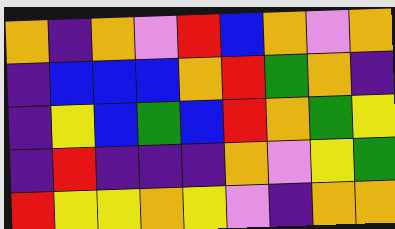[["orange", "indigo", "orange", "violet", "red", "blue", "orange", "violet", "orange"], ["indigo", "blue", "blue", "blue", "orange", "red", "green", "orange", "indigo"], ["indigo", "yellow", "blue", "green", "blue", "red", "orange", "green", "yellow"], ["indigo", "red", "indigo", "indigo", "indigo", "orange", "violet", "yellow", "green"], ["red", "yellow", "yellow", "orange", "yellow", "violet", "indigo", "orange", "orange"]]